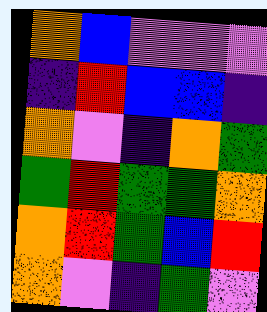[["orange", "blue", "violet", "violet", "violet"], ["indigo", "red", "blue", "blue", "indigo"], ["orange", "violet", "indigo", "orange", "green"], ["green", "red", "green", "green", "orange"], ["orange", "red", "green", "blue", "red"], ["orange", "violet", "indigo", "green", "violet"]]